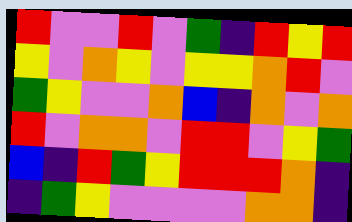[["red", "violet", "violet", "red", "violet", "green", "indigo", "red", "yellow", "red"], ["yellow", "violet", "orange", "yellow", "violet", "yellow", "yellow", "orange", "red", "violet"], ["green", "yellow", "violet", "violet", "orange", "blue", "indigo", "orange", "violet", "orange"], ["red", "violet", "orange", "orange", "violet", "red", "red", "violet", "yellow", "green"], ["blue", "indigo", "red", "green", "yellow", "red", "red", "red", "orange", "indigo"], ["indigo", "green", "yellow", "violet", "violet", "violet", "violet", "orange", "orange", "indigo"]]